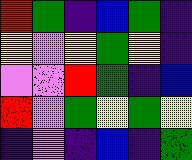[["red", "green", "indigo", "blue", "green", "indigo"], ["yellow", "violet", "yellow", "green", "yellow", "indigo"], ["violet", "violet", "red", "green", "indigo", "blue"], ["red", "violet", "green", "yellow", "green", "yellow"], ["indigo", "violet", "indigo", "blue", "indigo", "green"]]